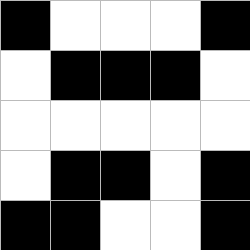[["black", "white", "white", "white", "black"], ["white", "black", "black", "black", "white"], ["white", "white", "white", "white", "white"], ["white", "black", "black", "white", "black"], ["black", "black", "white", "white", "black"]]